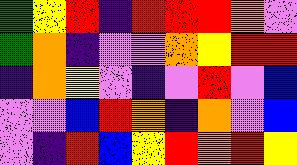[["green", "yellow", "red", "indigo", "red", "red", "red", "orange", "violet"], ["green", "orange", "indigo", "violet", "violet", "orange", "yellow", "red", "red"], ["indigo", "orange", "yellow", "violet", "indigo", "violet", "red", "violet", "blue"], ["violet", "violet", "blue", "red", "orange", "indigo", "orange", "violet", "blue"], ["violet", "indigo", "red", "blue", "yellow", "red", "orange", "red", "yellow"]]